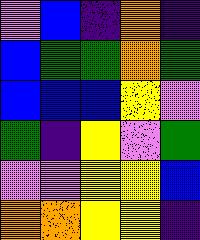[["violet", "blue", "indigo", "orange", "indigo"], ["blue", "green", "green", "orange", "green"], ["blue", "blue", "blue", "yellow", "violet"], ["green", "indigo", "yellow", "violet", "green"], ["violet", "violet", "yellow", "yellow", "blue"], ["orange", "orange", "yellow", "yellow", "indigo"]]